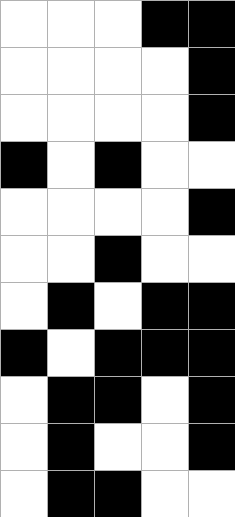[["white", "white", "white", "black", "black"], ["white", "white", "white", "white", "black"], ["white", "white", "white", "white", "black"], ["black", "white", "black", "white", "white"], ["white", "white", "white", "white", "black"], ["white", "white", "black", "white", "white"], ["white", "black", "white", "black", "black"], ["black", "white", "black", "black", "black"], ["white", "black", "black", "white", "black"], ["white", "black", "white", "white", "black"], ["white", "black", "black", "white", "white"]]